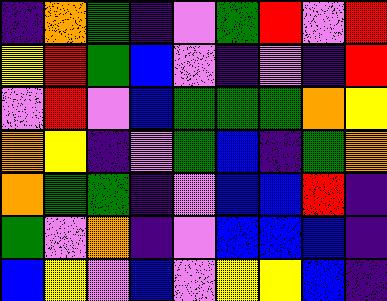[["indigo", "orange", "green", "indigo", "violet", "green", "red", "violet", "red"], ["yellow", "red", "green", "blue", "violet", "indigo", "violet", "indigo", "red"], ["violet", "red", "violet", "blue", "green", "green", "green", "orange", "yellow"], ["orange", "yellow", "indigo", "violet", "green", "blue", "indigo", "green", "orange"], ["orange", "green", "green", "indigo", "violet", "blue", "blue", "red", "indigo"], ["green", "violet", "orange", "indigo", "violet", "blue", "blue", "blue", "indigo"], ["blue", "yellow", "violet", "blue", "violet", "yellow", "yellow", "blue", "indigo"]]